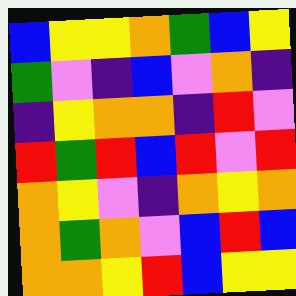[["blue", "yellow", "yellow", "orange", "green", "blue", "yellow"], ["green", "violet", "indigo", "blue", "violet", "orange", "indigo"], ["indigo", "yellow", "orange", "orange", "indigo", "red", "violet"], ["red", "green", "red", "blue", "red", "violet", "red"], ["orange", "yellow", "violet", "indigo", "orange", "yellow", "orange"], ["orange", "green", "orange", "violet", "blue", "red", "blue"], ["orange", "orange", "yellow", "red", "blue", "yellow", "yellow"]]